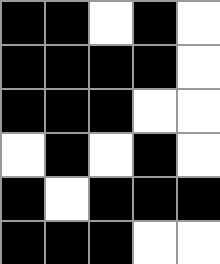[["black", "black", "white", "black", "white"], ["black", "black", "black", "black", "white"], ["black", "black", "black", "white", "white"], ["white", "black", "white", "black", "white"], ["black", "white", "black", "black", "black"], ["black", "black", "black", "white", "white"]]